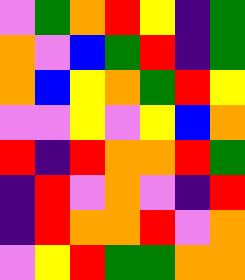[["violet", "green", "orange", "red", "yellow", "indigo", "green"], ["orange", "violet", "blue", "green", "red", "indigo", "green"], ["orange", "blue", "yellow", "orange", "green", "red", "yellow"], ["violet", "violet", "yellow", "violet", "yellow", "blue", "orange"], ["red", "indigo", "red", "orange", "orange", "red", "green"], ["indigo", "red", "violet", "orange", "violet", "indigo", "red"], ["indigo", "red", "orange", "orange", "red", "violet", "orange"], ["violet", "yellow", "red", "green", "green", "orange", "orange"]]